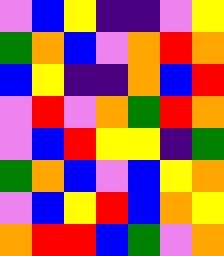[["violet", "blue", "yellow", "indigo", "indigo", "violet", "yellow"], ["green", "orange", "blue", "violet", "orange", "red", "orange"], ["blue", "yellow", "indigo", "indigo", "orange", "blue", "red"], ["violet", "red", "violet", "orange", "green", "red", "orange"], ["violet", "blue", "red", "yellow", "yellow", "indigo", "green"], ["green", "orange", "blue", "violet", "blue", "yellow", "orange"], ["violet", "blue", "yellow", "red", "blue", "orange", "yellow"], ["orange", "red", "red", "blue", "green", "violet", "orange"]]